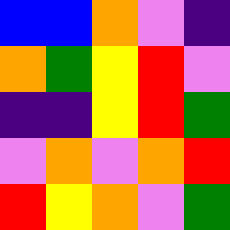[["blue", "blue", "orange", "violet", "indigo"], ["orange", "green", "yellow", "red", "violet"], ["indigo", "indigo", "yellow", "red", "green"], ["violet", "orange", "violet", "orange", "red"], ["red", "yellow", "orange", "violet", "green"]]